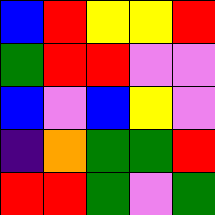[["blue", "red", "yellow", "yellow", "red"], ["green", "red", "red", "violet", "violet"], ["blue", "violet", "blue", "yellow", "violet"], ["indigo", "orange", "green", "green", "red"], ["red", "red", "green", "violet", "green"]]